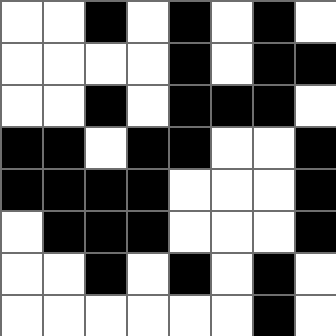[["white", "white", "black", "white", "black", "white", "black", "white"], ["white", "white", "white", "white", "black", "white", "black", "black"], ["white", "white", "black", "white", "black", "black", "black", "white"], ["black", "black", "white", "black", "black", "white", "white", "black"], ["black", "black", "black", "black", "white", "white", "white", "black"], ["white", "black", "black", "black", "white", "white", "white", "black"], ["white", "white", "black", "white", "black", "white", "black", "white"], ["white", "white", "white", "white", "white", "white", "black", "white"]]